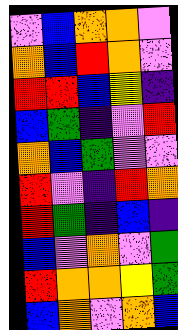[["violet", "blue", "orange", "orange", "violet"], ["orange", "blue", "red", "orange", "violet"], ["red", "red", "blue", "yellow", "indigo"], ["blue", "green", "indigo", "violet", "red"], ["orange", "blue", "green", "violet", "violet"], ["red", "violet", "indigo", "red", "orange"], ["red", "green", "indigo", "blue", "indigo"], ["blue", "violet", "orange", "violet", "green"], ["red", "orange", "orange", "yellow", "green"], ["blue", "orange", "violet", "orange", "blue"]]